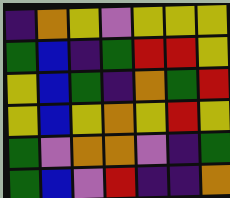[["indigo", "orange", "yellow", "violet", "yellow", "yellow", "yellow"], ["green", "blue", "indigo", "green", "red", "red", "yellow"], ["yellow", "blue", "green", "indigo", "orange", "green", "red"], ["yellow", "blue", "yellow", "orange", "yellow", "red", "yellow"], ["green", "violet", "orange", "orange", "violet", "indigo", "green"], ["green", "blue", "violet", "red", "indigo", "indigo", "orange"]]